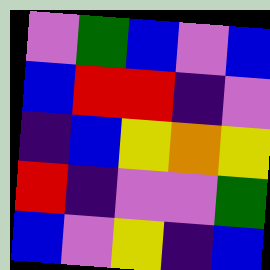[["violet", "green", "blue", "violet", "blue"], ["blue", "red", "red", "indigo", "violet"], ["indigo", "blue", "yellow", "orange", "yellow"], ["red", "indigo", "violet", "violet", "green"], ["blue", "violet", "yellow", "indigo", "blue"]]